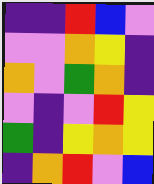[["indigo", "indigo", "red", "blue", "violet"], ["violet", "violet", "orange", "yellow", "indigo"], ["orange", "violet", "green", "orange", "indigo"], ["violet", "indigo", "violet", "red", "yellow"], ["green", "indigo", "yellow", "orange", "yellow"], ["indigo", "orange", "red", "violet", "blue"]]